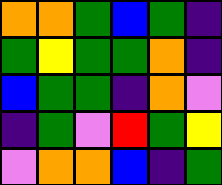[["orange", "orange", "green", "blue", "green", "indigo"], ["green", "yellow", "green", "green", "orange", "indigo"], ["blue", "green", "green", "indigo", "orange", "violet"], ["indigo", "green", "violet", "red", "green", "yellow"], ["violet", "orange", "orange", "blue", "indigo", "green"]]